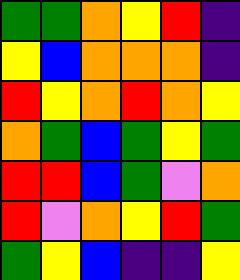[["green", "green", "orange", "yellow", "red", "indigo"], ["yellow", "blue", "orange", "orange", "orange", "indigo"], ["red", "yellow", "orange", "red", "orange", "yellow"], ["orange", "green", "blue", "green", "yellow", "green"], ["red", "red", "blue", "green", "violet", "orange"], ["red", "violet", "orange", "yellow", "red", "green"], ["green", "yellow", "blue", "indigo", "indigo", "yellow"]]